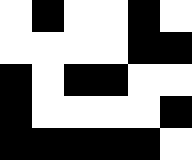[["white", "black", "white", "white", "black", "white"], ["white", "white", "white", "white", "black", "black"], ["black", "white", "black", "black", "white", "white"], ["black", "white", "white", "white", "white", "black"], ["black", "black", "black", "black", "black", "white"]]